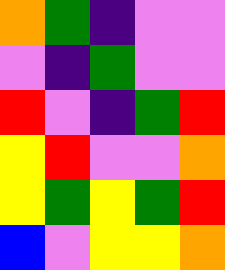[["orange", "green", "indigo", "violet", "violet"], ["violet", "indigo", "green", "violet", "violet"], ["red", "violet", "indigo", "green", "red"], ["yellow", "red", "violet", "violet", "orange"], ["yellow", "green", "yellow", "green", "red"], ["blue", "violet", "yellow", "yellow", "orange"]]